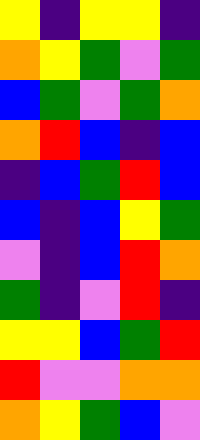[["yellow", "indigo", "yellow", "yellow", "indigo"], ["orange", "yellow", "green", "violet", "green"], ["blue", "green", "violet", "green", "orange"], ["orange", "red", "blue", "indigo", "blue"], ["indigo", "blue", "green", "red", "blue"], ["blue", "indigo", "blue", "yellow", "green"], ["violet", "indigo", "blue", "red", "orange"], ["green", "indigo", "violet", "red", "indigo"], ["yellow", "yellow", "blue", "green", "red"], ["red", "violet", "violet", "orange", "orange"], ["orange", "yellow", "green", "blue", "violet"]]